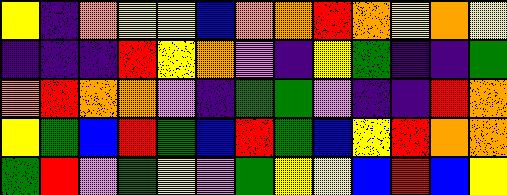[["yellow", "indigo", "orange", "yellow", "yellow", "blue", "orange", "orange", "red", "orange", "yellow", "orange", "yellow"], ["indigo", "indigo", "indigo", "red", "yellow", "orange", "violet", "indigo", "yellow", "green", "indigo", "indigo", "green"], ["orange", "red", "orange", "orange", "violet", "indigo", "green", "green", "violet", "indigo", "indigo", "red", "orange"], ["yellow", "green", "blue", "red", "green", "blue", "red", "green", "blue", "yellow", "red", "orange", "orange"], ["green", "red", "violet", "green", "yellow", "violet", "green", "yellow", "yellow", "blue", "red", "blue", "yellow"]]